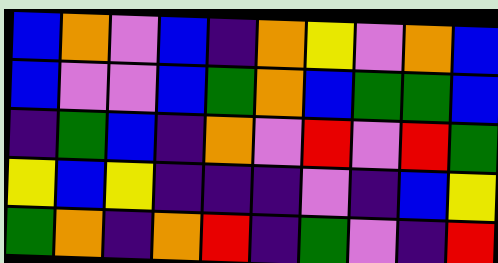[["blue", "orange", "violet", "blue", "indigo", "orange", "yellow", "violet", "orange", "blue"], ["blue", "violet", "violet", "blue", "green", "orange", "blue", "green", "green", "blue"], ["indigo", "green", "blue", "indigo", "orange", "violet", "red", "violet", "red", "green"], ["yellow", "blue", "yellow", "indigo", "indigo", "indigo", "violet", "indigo", "blue", "yellow"], ["green", "orange", "indigo", "orange", "red", "indigo", "green", "violet", "indigo", "red"]]